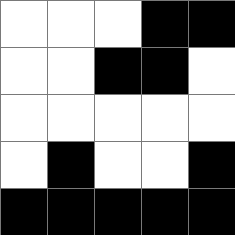[["white", "white", "white", "black", "black"], ["white", "white", "black", "black", "white"], ["white", "white", "white", "white", "white"], ["white", "black", "white", "white", "black"], ["black", "black", "black", "black", "black"]]